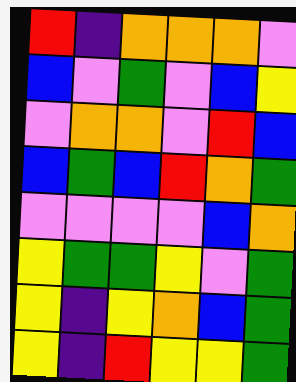[["red", "indigo", "orange", "orange", "orange", "violet"], ["blue", "violet", "green", "violet", "blue", "yellow"], ["violet", "orange", "orange", "violet", "red", "blue"], ["blue", "green", "blue", "red", "orange", "green"], ["violet", "violet", "violet", "violet", "blue", "orange"], ["yellow", "green", "green", "yellow", "violet", "green"], ["yellow", "indigo", "yellow", "orange", "blue", "green"], ["yellow", "indigo", "red", "yellow", "yellow", "green"]]